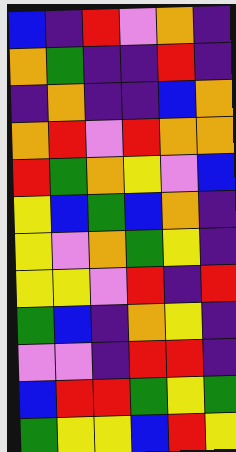[["blue", "indigo", "red", "violet", "orange", "indigo"], ["orange", "green", "indigo", "indigo", "red", "indigo"], ["indigo", "orange", "indigo", "indigo", "blue", "orange"], ["orange", "red", "violet", "red", "orange", "orange"], ["red", "green", "orange", "yellow", "violet", "blue"], ["yellow", "blue", "green", "blue", "orange", "indigo"], ["yellow", "violet", "orange", "green", "yellow", "indigo"], ["yellow", "yellow", "violet", "red", "indigo", "red"], ["green", "blue", "indigo", "orange", "yellow", "indigo"], ["violet", "violet", "indigo", "red", "red", "indigo"], ["blue", "red", "red", "green", "yellow", "green"], ["green", "yellow", "yellow", "blue", "red", "yellow"]]